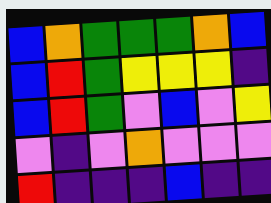[["blue", "orange", "green", "green", "green", "orange", "blue"], ["blue", "red", "green", "yellow", "yellow", "yellow", "indigo"], ["blue", "red", "green", "violet", "blue", "violet", "yellow"], ["violet", "indigo", "violet", "orange", "violet", "violet", "violet"], ["red", "indigo", "indigo", "indigo", "blue", "indigo", "indigo"]]